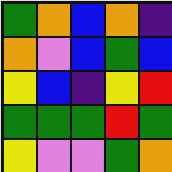[["green", "orange", "blue", "orange", "indigo"], ["orange", "violet", "blue", "green", "blue"], ["yellow", "blue", "indigo", "yellow", "red"], ["green", "green", "green", "red", "green"], ["yellow", "violet", "violet", "green", "orange"]]